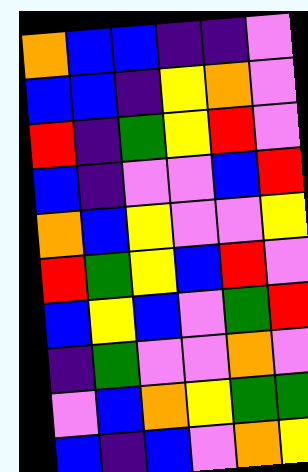[["orange", "blue", "blue", "indigo", "indigo", "violet"], ["blue", "blue", "indigo", "yellow", "orange", "violet"], ["red", "indigo", "green", "yellow", "red", "violet"], ["blue", "indigo", "violet", "violet", "blue", "red"], ["orange", "blue", "yellow", "violet", "violet", "yellow"], ["red", "green", "yellow", "blue", "red", "violet"], ["blue", "yellow", "blue", "violet", "green", "red"], ["indigo", "green", "violet", "violet", "orange", "violet"], ["violet", "blue", "orange", "yellow", "green", "green"], ["blue", "indigo", "blue", "violet", "orange", "yellow"]]